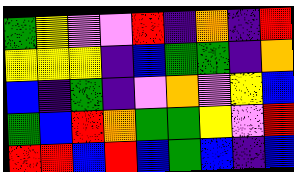[["green", "yellow", "violet", "violet", "red", "indigo", "orange", "indigo", "red"], ["yellow", "yellow", "yellow", "indigo", "blue", "green", "green", "indigo", "orange"], ["blue", "indigo", "green", "indigo", "violet", "orange", "violet", "yellow", "blue"], ["green", "blue", "red", "orange", "green", "green", "yellow", "violet", "red"], ["red", "red", "blue", "red", "blue", "green", "blue", "indigo", "blue"]]